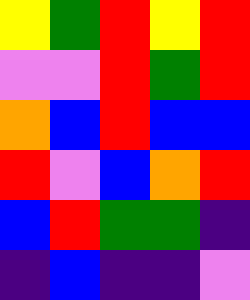[["yellow", "green", "red", "yellow", "red"], ["violet", "violet", "red", "green", "red"], ["orange", "blue", "red", "blue", "blue"], ["red", "violet", "blue", "orange", "red"], ["blue", "red", "green", "green", "indigo"], ["indigo", "blue", "indigo", "indigo", "violet"]]